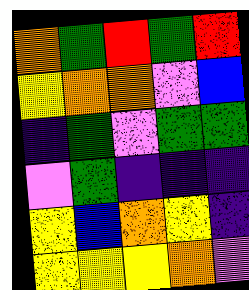[["orange", "green", "red", "green", "red"], ["yellow", "orange", "orange", "violet", "blue"], ["indigo", "green", "violet", "green", "green"], ["violet", "green", "indigo", "indigo", "indigo"], ["yellow", "blue", "orange", "yellow", "indigo"], ["yellow", "yellow", "yellow", "orange", "violet"]]